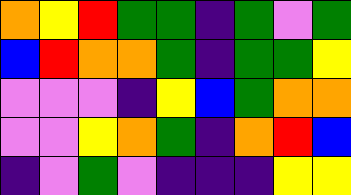[["orange", "yellow", "red", "green", "green", "indigo", "green", "violet", "green"], ["blue", "red", "orange", "orange", "green", "indigo", "green", "green", "yellow"], ["violet", "violet", "violet", "indigo", "yellow", "blue", "green", "orange", "orange"], ["violet", "violet", "yellow", "orange", "green", "indigo", "orange", "red", "blue"], ["indigo", "violet", "green", "violet", "indigo", "indigo", "indigo", "yellow", "yellow"]]